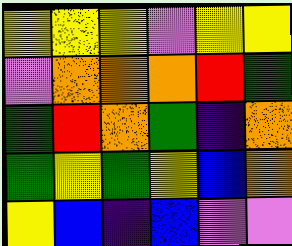[["yellow", "yellow", "yellow", "violet", "yellow", "yellow"], ["violet", "orange", "orange", "orange", "red", "green"], ["green", "red", "orange", "green", "indigo", "orange"], ["green", "yellow", "green", "yellow", "blue", "orange"], ["yellow", "blue", "indigo", "blue", "violet", "violet"]]